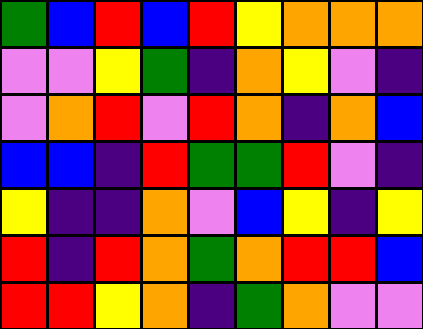[["green", "blue", "red", "blue", "red", "yellow", "orange", "orange", "orange"], ["violet", "violet", "yellow", "green", "indigo", "orange", "yellow", "violet", "indigo"], ["violet", "orange", "red", "violet", "red", "orange", "indigo", "orange", "blue"], ["blue", "blue", "indigo", "red", "green", "green", "red", "violet", "indigo"], ["yellow", "indigo", "indigo", "orange", "violet", "blue", "yellow", "indigo", "yellow"], ["red", "indigo", "red", "orange", "green", "orange", "red", "red", "blue"], ["red", "red", "yellow", "orange", "indigo", "green", "orange", "violet", "violet"]]